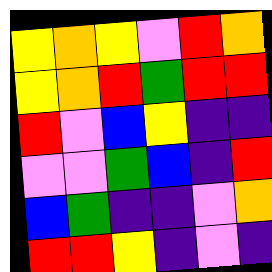[["yellow", "orange", "yellow", "violet", "red", "orange"], ["yellow", "orange", "red", "green", "red", "red"], ["red", "violet", "blue", "yellow", "indigo", "indigo"], ["violet", "violet", "green", "blue", "indigo", "red"], ["blue", "green", "indigo", "indigo", "violet", "orange"], ["red", "red", "yellow", "indigo", "violet", "indigo"]]